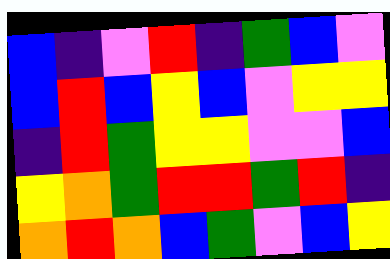[["blue", "indigo", "violet", "red", "indigo", "green", "blue", "violet"], ["blue", "red", "blue", "yellow", "blue", "violet", "yellow", "yellow"], ["indigo", "red", "green", "yellow", "yellow", "violet", "violet", "blue"], ["yellow", "orange", "green", "red", "red", "green", "red", "indigo"], ["orange", "red", "orange", "blue", "green", "violet", "blue", "yellow"]]